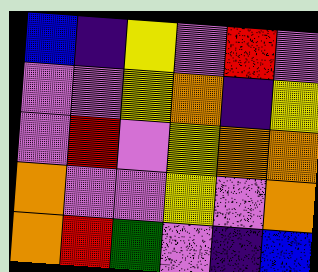[["blue", "indigo", "yellow", "violet", "red", "violet"], ["violet", "violet", "yellow", "orange", "indigo", "yellow"], ["violet", "red", "violet", "yellow", "orange", "orange"], ["orange", "violet", "violet", "yellow", "violet", "orange"], ["orange", "red", "green", "violet", "indigo", "blue"]]